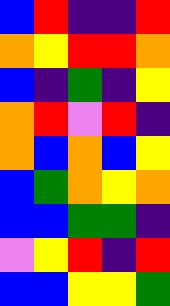[["blue", "red", "indigo", "indigo", "red"], ["orange", "yellow", "red", "red", "orange"], ["blue", "indigo", "green", "indigo", "yellow"], ["orange", "red", "violet", "red", "indigo"], ["orange", "blue", "orange", "blue", "yellow"], ["blue", "green", "orange", "yellow", "orange"], ["blue", "blue", "green", "green", "indigo"], ["violet", "yellow", "red", "indigo", "red"], ["blue", "blue", "yellow", "yellow", "green"]]